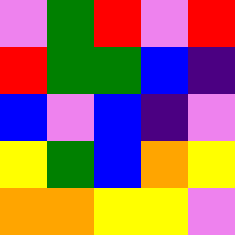[["violet", "green", "red", "violet", "red"], ["red", "green", "green", "blue", "indigo"], ["blue", "violet", "blue", "indigo", "violet"], ["yellow", "green", "blue", "orange", "yellow"], ["orange", "orange", "yellow", "yellow", "violet"]]